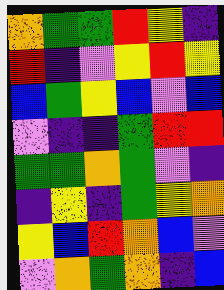[["orange", "green", "green", "red", "yellow", "indigo"], ["red", "indigo", "violet", "yellow", "red", "yellow"], ["blue", "green", "yellow", "blue", "violet", "blue"], ["violet", "indigo", "indigo", "green", "red", "red"], ["green", "green", "orange", "green", "violet", "indigo"], ["indigo", "yellow", "indigo", "green", "yellow", "orange"], ["yellow", "blue", "red", "orange", "blue", "violet"], ["violet", "orange", "green", "orange", "indigo", "blue"]]